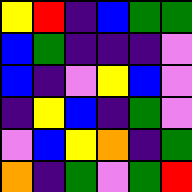[["yellow", "red", "indigo", "blue", "green", "green"], ["blue", "green", "indigo", "indigo", "indigo", "violet"], ["blue", "indigo", "violet", "yellow", "blue", "violet"], ["indigo", "yellow", "blue", "indigo", "green", "violet"], ["violet", "blue", "yellow", "orange", "indigo", "green"], ["orange", "indigo", "green", "violet", "green", "red"]]